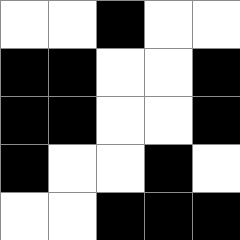[["white", "white", "black", "white", "white"], ["black", "black", "white", "white", "black"], ["black", "black", "white", "white", "black"], ["black", "white", "white", "black", "white"], ["white", "white", "black", "black", "black"]]